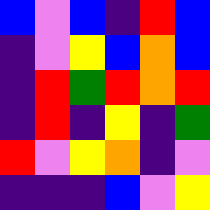[["blue", "violet", "blue", "indigo", "red", "blue"], ["indigo", "violet", "yellow", "blue", "orange", "blue"], ["indigo", "red", "green", "red", "orange", "red"], ["indigo", "red", "indigo", "yellow", "indigo", "green"], ["red", "violet", "yellow", "orange", "indigo", "violet"], ["indigo", "indigo", "indigo", "blue", "violet", "yellow"]]